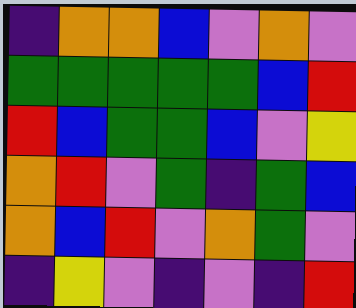[["indigo", "orange", "orange", "blue", "violet", "orange", "violet"], ["green", "green", "green", "green", "green", "blue", "red"], ["red", "blue", "green", "green", "blue", "violet", "yellow"], ["orange", "red", "violet", "green", "indigo", "green", "blue"], ["orange", "blue", "red", "violet", "orange", "green", "violet"], ["indigo", "yellow", "violet", "indigo", "violet", "indigo", "red"]]